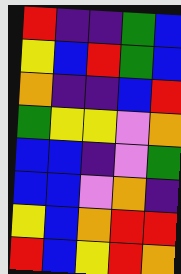[["red", "indigo", "indigo", "green", "blue"], ["yellow", "blue", "red", "green", "blue"], ["orange", "indigo", "indigo", "blue", "red"], ["green", "yellow", "yellow", "violet", "orange"], ["blue", "blue", "indigo", "violet", "green"], ["blue", "blue", "violet", "orange", "indigo"], ["yellow", "blue", "orange", "red", "red"], ["red", "blue", "yellow", "red", "orange"]]